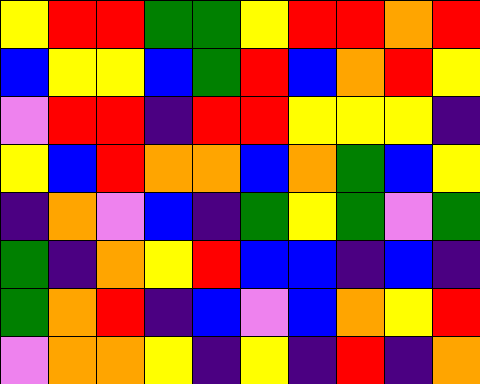[["yellow", "red", "red", "green", "green", "yellow", "red", "red", "orange", "red"], ["blue", "yellow", "yellow", "blue", "green", "red", "blue", "orange", "red", "yellow"], ["violet", "red", "red", "indigo", "red", "red", "yellow", "yellow", "yellow", "indigo"], ["yellow", "blue", "red", "orange", "orange", "blue", "orange", "green", "blue", "yellow"], ["indigo", "orange", "violet", "blue", "indigo", "green", "yellow", "green", "violet", "green"], ["green", "indigo", "orange", "yellow", "red", "blue", "blue", "indigo", "blue", "indigo"], ["green", "orange", "red", "indigo", "blue", "violet", "blue", "orange", "yellow", "red"], ["violet", "orange", "orange", "yellow", "indigo", "yellow", "indigo", "red", "indigo", "orange"]]